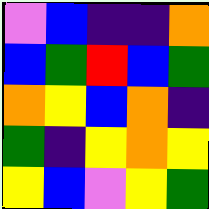[["violet", "blue", "indigo", "indigo", "orange"], ["blue", "green", "red", "blue", "green"], ["orange", "yellow", "blue", "orange", "indigo"], ["green", "indigo", "yellow", "orange", "yellow"], ["yellow", "blue", "violet", "yellow", "green"]]